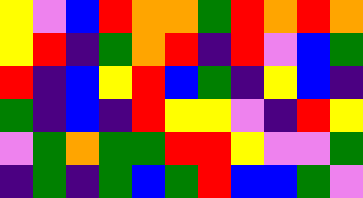[["yellow", "violet", "blue", "red", "orange", "orange", "green", "red", "orange", "red", "orange"], ["yellow", "red", "indigo", "green", "orange", "red", "indigo", "red", "violet", "blue", "green"], ["red", "indigo", "blue", "yellow", "red", "blue", "green", "indigo", "yellow", "blue", "indigo"], ["green", "indigo", "blue", "indigo", "red", "yellow", "yellow", "violet", "indigo", "red", "yellow"], ["violet", "green", "orange", "green", "green", "red", "red", "yellow", "violet", "violet", "green"], ["indigo", "green", "indigo", "green", "blue", "green", "red", "blue", "blue", "green", "violet"]]